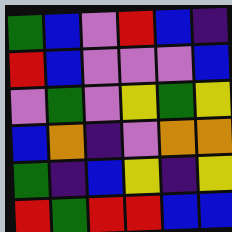[["green", "blue", "violet", "red", "blue", "indigo"], ["red", "blue", "violet", "violet", "violet", "blue"], ["violet", "green", "violet", "yellow", "green", "yellow"], ["blue", "orange", "indigo", "violet", "orange", "orange"], ["green", "indigo", "blue", "yellow", "indigo", "yellow"], ["red", "green", "red", "red", "blue", "blue"]]